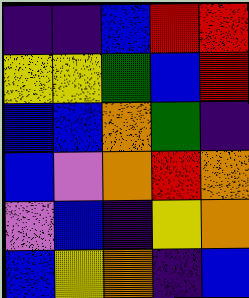[["indigo", "indigo", "blue", "red", "red"], ["yellow", "yellow", "green", "blue", "red"], ["blue", "blue", "orange", "green", "indigo"], ["blue", "violet", "orange", "red", "orange"], ["violet", "blue", "indigo", "yellow", "orange"], ["blue", "yellow", "orange", "indigo", "blue"]]